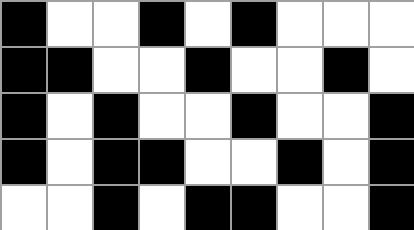[["black", "white", "white", "black", "white", "black", "white", "white", "white"], ["black", "black", "white", "white", "black", "white", "white", "black", "white"], ["black", "white", "black", "white", "white", "black", "white", "white", "black"], ["black", "white", "black", "black", "white", "white", "black", "white", "black"], ["white", "white", "black", "white", "black", "black", "white", "white", "black"]]